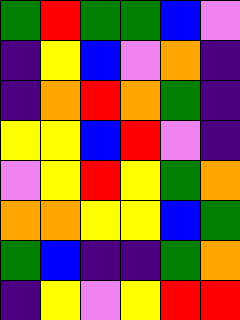[["green", "red", "green", "green", "blue", "violet"], ["indigo", "yellow", "blue", "violet", "orange", "indigo"], ["indigo", "orange", "red", "orange", "green", "indigo"], ["yellow", "yellow", "blue", "red", "violet", "indigo"], ["violet", "yellow", "red", "yellow", "green", "orange"], ["orange", "orange", "yellow", "yellow", "blue", "green"], ["green", "blue", "indigo", "indigo", "green", "orange"], ["indigo", "yellow", "violet", "yellow", "red", "red"]]